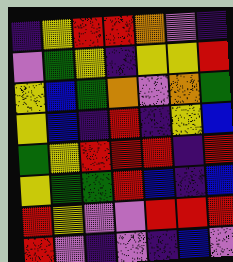[["indigo", "yellow", "red", "red", "orange", "violet", "indigo"], ["violet", "green", "yellow", "indigo", "yellow", "yellow", "red"], ["yellow", "blue", "green", "orange", "violet", "orange", "green"], ["yellow", "blue", "indigo", "red", "indigo", "yellow", "blue"], ["green", "yellow", "red", "red", "red", "indigo", "red"], ["yellow", "green", "green", "red", "blue", "indigo", "blue"], ["red", "yellow", "violet", "violet", "red", "red", "red"], ["red", "violet", "indigo", "violet", "indigo", "blue", "violet"]]